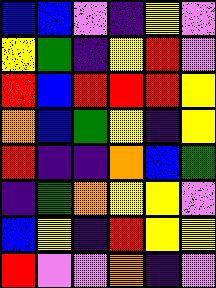[["blue", "blue", "violet", "indigo", "yellow", "violet"], ["yellow", "green", "indigo", "yellow", "red", "violet"], ["red", "blue", "red", "red", "red", "yellow"], ["orange", "blue", "green", "yellow", "indigo", "yellow"], ["red", "indigo", "indigo", "orange", "blue", "green"], ["indigo", "green", "orange", "yellow", "yellow", "violet"], ["blue", "yellow", "indigo", "red", "yellow", "yellow"], ["red", "violet", "violet", "orange", "indigo", "violet"]]